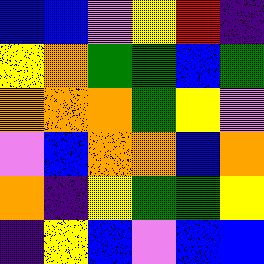[["blue", "blue", "violet", "yellow", "red", "indigo"], ["yellow", "orange", "green", "green", "blue", "green"], ["orange", "orange", "orange", "green", "yellow", "violet"], ["violet", "blue", "orange", "orange", "blue", "orange"], ["orange", "indigo", "yellow", "green", "green", "yellow"], ["indigo", "yellow", "blue", "violet", "blue", "blue"]]